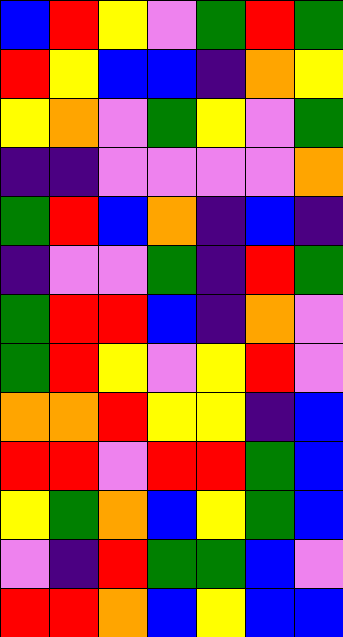[["blue", "red", "yellow", "violet", "green", "red", "green"], ["red", "yellow", "blue", "blue", "indigo", "orange", "yellow"], ["yellow", "orange", "violet", "green", "yellow", "violet", "green"], ["indigo", "indigo", "violet", "violet", "violet", "violet", "orange"], ["green", "red", "blue", "orange", "indigo", "blue", "indigo"], ["indigo", "violet", "violet", "green", "indigo", "red", "green"], ["green", "red", "red", "blue", "indigo", "orange", "violet"], ["green", "red", "yellow", "violet", "yellow", "red", "violet"], ["orange", "orange", "red", "yellow", "yellow", "indigo", "blue"], ["red", "red", "violet", "red", "red", "green", "blue"], ["yellow", "green", "orange", "blue", "yellow", "green", "blue"], ["violet", "indigo", "red", "green", "green", "blue", "violet"], ["red", "red", "orange", "blue", "yellow", "blue", "blue"]]